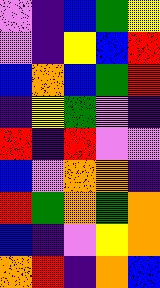[["violet", "indigo", "blue", "green", "yellow"], ["violet", "indigo", "yellow", "blue", "red"], ["blue", "orange", "blue", "green", "red"], ["indigo", "yellow", "green", "violet", "indigo"], ["red", "indigo", "red", "violet", "violet"], ["blue", "violet", "orange", "orange", "indigo"], ["red", "green", "orange", "green", "orange"], ["blue", "indigo", "violet", "yellow", "orange"], ["orange", "red", "indigo", "orange", "blue"]]